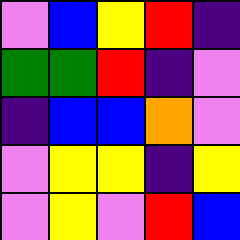[["violet", "blue", "yellow", "red", "indigo"], ["green", "green", "red", "indigo", "violet"], ["indigo", "blue", "blue", "orange", "violet"], ["violet", "yellow", "yellow", "indigo", "yellow"], ["violet", "yellow", "violet", "red", "blue"]]